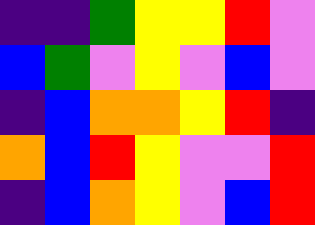[["indigo", "indigo", "green", "yellow", "yellow", "red", "violet"], ["blue", "green", "violet", "yellow", "violet", "blue", "violet"], ["indigo", "blue", "orange", "orange", "yellow", "red", "indigo"], ["orange", "blue", "red", "yellow", "violet", "violet", "red"], ["indigo", "blue", "orange", "yellow", "violet", "blue", "red"]]